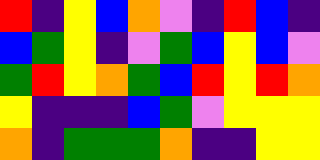[["red", "indigo", "yellow", "blue", "orange", "violet", "indigo", "red", "blue", "indigo"], ["blue", "green", "yellow", "indigo", "violet", "green", "blue", "yellow", "blue", "violet"], ["green", "red", "yellow", "orange", "green", "blue", "red", "yellow", "red", "orange"], ["yellow", "indigo", "indigo", "indigo", "blue", "green", "violet", "yellow", "yellow", "yellow"], ["orange", "indigo", "green", "green", "green", "orange", "indigo", "indigo", "yellow", "yellow"]]